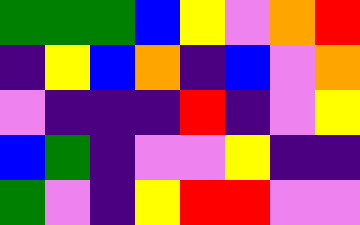[["green", "green", "green", "blue", "yellow", "violet", "orange", "red"], ["indigo", "yellow", "blue", "orange", "indigo", "blue", "violet", "orange"], ["violet", "indigo", "indigo", "indigo", "red", "indigo", "violet", "yellow"], ["blue", "green", "indigo", "violet", "violet", "yellow", "indigo", "indigo"], ["green", "violet", "indigo", "yellow", "red", "red", "violet", "violet"]]